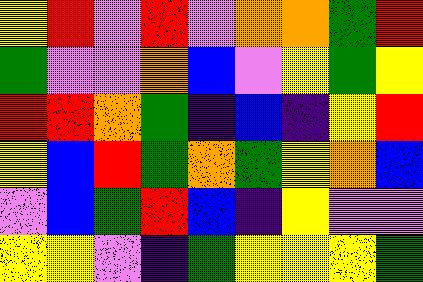[["yellow", "red", "violet", "red", "violet", "orange", "orange", "green", "red"], ["green", "violet", "violet", "orange", "blue", "violet", "yellow", "green", "yellow"], ["red", "red", "orange", "green", "indigo", "blue", "indigo", "yellow", "red"], ["yellow", "blue", "red", "green", "orange", "green", "yellow", "orange", "blue"], ["violet", "blue", "green", "red", "blue", "indigo", "yellow", "violet", "violet"], ["yellow", "yellow", "violet", "indigo", "green", "yellow", "yellow", "yellow", "green"]]